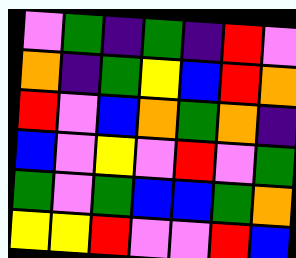[["violet", "green", "indigo", "green", "indigo", "red", "violet"], ["orange", "indigo", "green", "yellow", "blue", "red", "orange"], ["red", "violet", "blue", "orange", "green", "orange", "indigo"], ["blue", "violet", "yellow", "violet", "red", "violet", "green"], ["green", "violet", "green", "blue", "blue", "green", "orange"], ["yellow", "yellow", "red", "violet", "violet", "red", "blue"]]